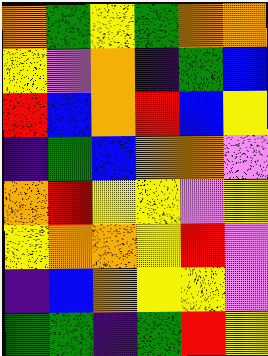[["orange", "green", "yellow", "green", "orange", "orange"], ["yellow", "violet", "orange", "indigo", "green", "blue"], ["red", "blue", "orange", "red", "blue", "yellow"], ["indigo", "green", "blue", "orange", "orange", "violet"], ["orange", "red", "yellow", "yellow", "violet", "yellow"], ["yellow", "orange", "orange", "yellow", "red", "violet"], ["indigo", "blue", "orange", "yellow", "yellow", "violet"], ["green", "green", "indigo", "green", "red", "yellow"]]